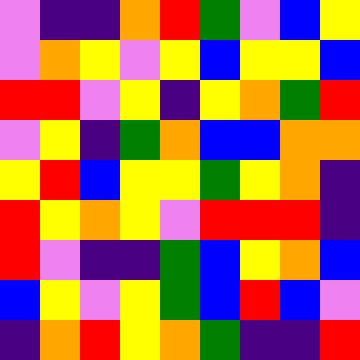[["violet", "indigo", "indigo", "orange", "red", "green", "violet", "blue", "yellow"], ["violet", "orange", "yellow", "violet", "yellow", "blue", "yellow", "yellow", "blue"], ["red", "red", "violet", "yellow", "indigo", "yellow", "orange", "green", "red"], ["violet", "yellow", "indigo", "green", "orange", "blue", "blue", "orange", "orange"], ["yellow", "red", "blue", "yellow", "yellow", "green", "yellow", "orange", "indigo"], ["red", "yellow", "orange", "yellow", "violet", "red", "red", "red", "indigo"], ["red", "violet", "indigo", "indigo", "green", "blue", "yellow", "orange", "blue"], ["blue", "yellow", "violet", "yellow", "green", "blue", "red", "blue", "violet"], ["indigo", "orange", "red", "yellow", "orange", "green", "indigo", "indigo", "red"]]